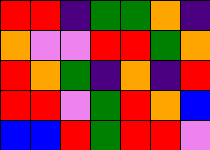[["red", "red", "indigo", "green", "green", "orange", "indigo"], ["orange", "violet", "violet", "red", "red", "green", "orange"], ["red", "orange", "green", "indigo", "orange", "indigo", "red"], ["red", "red", "violet", "green", "red", "orange", "blue"], ["blue", "blue", "red", "green", "red", "red", "violet"]]